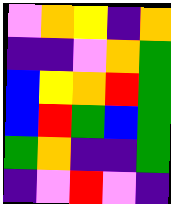[["violet", "orange", "yellow", "indigo", "orange"], ["indigo", "indigo", "violet", "orange", "green"], ["blue", "yellow", "orange", "red", "green"], ["blue", "red", "green", "blue", "green"], ["green", "orange", "indigo", "indigo", "green"], ["indigo", "violet", "red", "violet", "indigo"]]